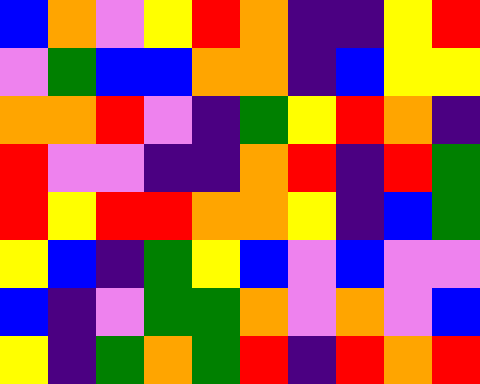[["blue", "orange", "violet", "yellow", "red", "orange", "indigo", "indigo", "yellow", "red"], ["violet", "green", "blue", "blue", "orange", "orange", "indigo", "blue", "yellow", "yellow"], ["orange", "orange", "red", "violet", "indigo", "green", "yellow", "red", "orange", "indigo"], ["red", "violet", "violet", "indigo", "indigo", "orange", "red", "indigo", "red", "green"], ["red", "yellow", "red", "red", "orange", "orange", "yellow", "indigo", "blue", "green"], ["yellow", "blue", "indigo", "green", "yellow", "blue", "violet", "blue", "violet", "violet"], ["blue", "indigo", "violet", "green", "green", "orange", "violet", "orange", "violet", "blue"], ["yellow", "indigo", "green", "orange", "green", "red", "indigo", "red", "orange", "red"]]